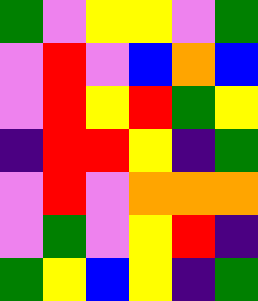[["green", "violet", "yellow", "yellow", "violet", "green"], ["violet", "red", "violet", "blue", "orange", "blue"], ["violet", "red", "yellow", "red", "green", "yellow"], ["indigo", "red", "red", "yellow", "indigo", "green"], ["violet", "red", "violet", "orange", "orange", "orange"], ["violet", "green", "violet", "yellow", "red", "indigo"], ["green", "yellow", "blue", "yellow", "indigo", "green"]]